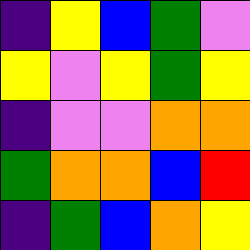[["indigo", "yellow", "blue", "green", "violet"], ["yellow", "violet", "yellow", "green", "yellow"], ["indigo", "violet", "violet", "orange", "orange"], ["green", "orange", "orange", "blue", "red"], ["indigo", "green", "blue", "orange", "yellow"]]